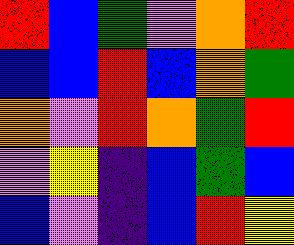[["red", "blue", "green", "violet", "orange", "red"], ["blue", "blue", "red", "blue", "orange", "green"], ["orange", "violet", "red", "orange", "green", "red"], ["violet", "yellow", "indigo", "blue", "green", "blue"], ["blue", "violet", "indigo", "blue", "red", "yellow"]]